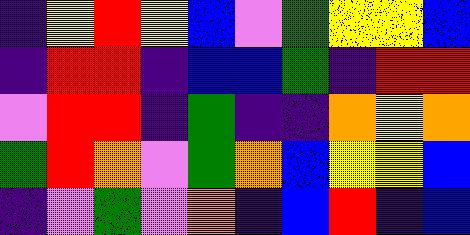[["indigo", "yellow", "red", "yellow", "blue", "violet", "green", "yellow", "yellow", "blue"], ["indigo", "red", "red", "indigo", "blue", "blue", "green", "indigo", "red", "red"], ["violet", "red", "red", "indigo", "green", "indigo", "indigo", "orange", "yellow", "orange"], ["green", "red", "orange", "violet", "green", "orange", "blue", "yellow", "yellow", "blue"], ["indigo", "violet", "green", "violet", "orange", "indigo", "blue", "red", "indigo", "blue"]]